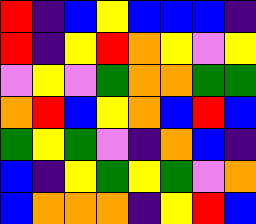[["red", "indigo", "blue", "yellow", "blue", "blue", "blue", "indigo"], ["red", "indigo", "yellow", "red", "orange", "yellow", "violet", "yellow"], ["violet", "yellow", "violet", "green", "orange", "orange", "green", "green"], ["orange", "red", "blue", "yellow", "orange", "blue", "red", "blue"], ["green", "yellow", "green", "violet", "indigo", "orange", "blue", "indigo"], ["blue", "indigo", "yellow", "green", "yellow", "green", "violet", "orange"], ["blue", "orange", "orange", "orange", "indigo", "yellow", "red", "blue"]]